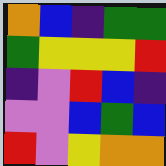[["orange", "blue", "indigo", "green", "green"], ["green", "yellow", "yellow", "yellow", "red"], ["indigo", "violet", "red", "blue", "indigo"], ["violet", "violet", "blue", "green", "blue"], ["red", "violet", "yellow", "orange", "orange"]]